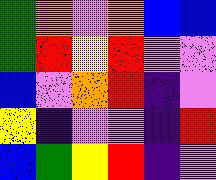[["green", "orange", "violet", "orange", "blue", "blue"], ["green", "red", "yellow", "red", "violet", "violet"], ["blue", "violet", "orange", "red", "indigo", "violet"], ["yellow", "indigo", "violet", "violet", "indigo", "red"], ["blue", "green", "yellow", "red", "indigo", "violet"]]